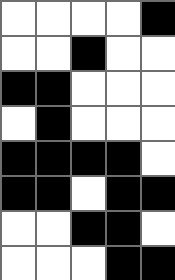[["white", "white", "white", "white", "black"], ["white", "white", "black", "white", "white"], ["black", "black", "white", "white", "white"], ["white", "black", "white", "white", "white"], ["black", "black", "black", "black", "white"], ["black", "black", "white", "black", "black"], ["white", "white", "black", "black", "white"], ["white", "white", "white", "black", "black"]]